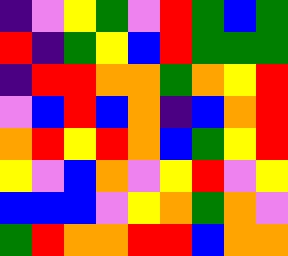[["indigo", "violet", "yellow", "green", "violet", "red", "green", "blue", "green"], ["red", "indigo", "green", "yellow", "blue", "red", "green", "green", "green"], ["indigo", "red", "red", "orange", "orange", "green", "orange", "yellow", "red"], ["violet", "blue", "red", "blue", "orange", "indigo", "blue", "orange", "red"], ["orange", "red", "yellow", "red", "orange", "blue", "green", "yellow", "red"], ["yellow", "violet", "blue", "orange", "violet", "yellow", "red", "violet", "yellow"], ["blue", "blue", "blue", "violet", "yellow", "orange", "green", "orange", "violet"], ["green", "red", "orange", "orange", "red", "red", "blue", "orange", "orange"]]